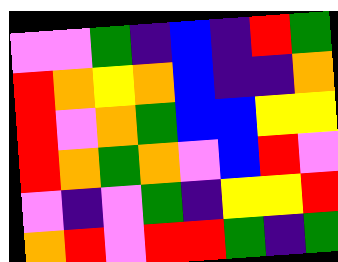[["violet", "violet", "green", "indigo", "blue", "indigo", "red", "green"], ["red", "orange", "yellow", "orange", "blue", "indigo", "indigo", "orange"], ["red", "violet", "orange", "green", "blue", "blue", "yellow", "yellow"], ["red", "orange", "green", "orange", "violet", "blue", "red", "violet"], ["violet", "indigo", "violet", "green", "indigo", "yellow", "yellow", "red"], ["orange", "red", "violet", "red", "red", "green", "indigo", "green"]]